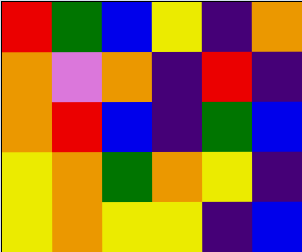[["red", "green", "blue", "yellow", "indigo", "orange"], ["orange", "violet", "orange", "indigo", "red", "indigo"], ["orange", "red", "blue", "indigo", "green", "blue"], ["yellow", "orange", "green", "orange", "yellow", "indigo"], ["yellow", "orange", "yellow", "yellow", "indigo", "blue"]]